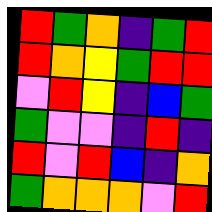[["red", "green", "orange", "indigo", "green", "red"], ["red", "orange", "yellow", "green", "red", "red"], ["violet", "red", "yellow", "indigo", "blue", "green"], ["green", "violet", "violet", "indigo", "red", "indigo"], ["red", "violet", "red", "blue", "indigo", "orange"], ["green", "orange", "orange", "orange", "violet", "red"]]